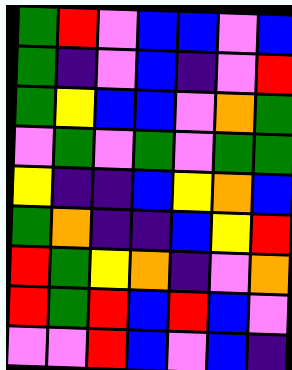[["green", "red", "violet", "blue", "blue", "violet", "blue"], ["green", "indigo", "violet", "blue", "indigo", "violet", "red"], ["green", "yellow", "blue", "blue", "violet", "orange", "green"], ["violet", "green", "violet", "green", "violet", "green", "green"], ["yellow", "indigo", "indigo", "blue", "yellow", "orange", "blue"], ["green", "orange", "indigo", "indigo", "blue", "yellow", "red"], ["red", "green", "yellow", "orange", "indigo", "violet", "orange"], ["red", "green", "red", "blue", "red", "blue", "violet"], ["violet", "violet", "red", "blue", "violet", "blue", "indigo"]]